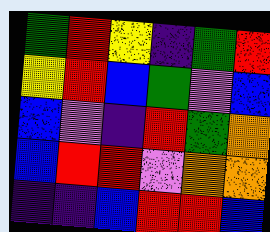[["green", "red", "yellow", "indigo", "green", "red"], ["yellow", "red", "blue", "green", "violet", "blue"], ["blue", "violet", "indigo", "red", "green", "orange"], ["blue", "red", "red", "violet", "orange", "orange"], ["indigo", "indigo", "blue", "red", "red", "blue"]]